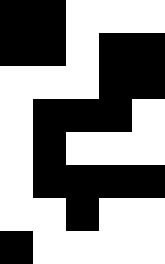[["black", "black", "white", "white", "white"], ["black", "black", "white", "black", "black"], ["white", "white", "white", "black", "black"], ["white", "black", "black", "black", "white"], ["white", "black", "white", "white", "white"], ["white", "black", "black", "black", "black"], ["white", "white", "black", "white", "white"], ["black", "white", "white", "white", "white"]]